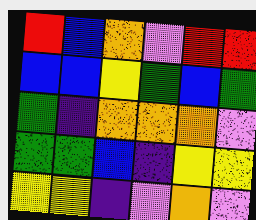[["red", "blue", "orange", "violet", "red", "red"], ["blue", "blue", "yellow", "green", "blue", "green"], ["green", "indigo", "orange", "orange", "orange", "violet"], ["green", "green", "blue", "indigo", "yellow", "yellow"], ["yellow", "yellow", "indigo", "violet", "orange", "violet"]]